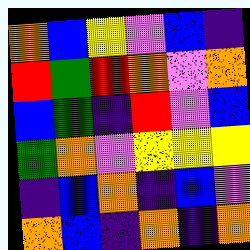[["orange", "blue", "yellow", "violet", "blue", "indigo"], ["red", "green", "red", "orange", "violet", "orange"], ["blue", "green", "indigo", "red", "violet", "blue"], ["green", "orange", "violet", "yellow", "yellow", "yellow"], ["indigo", "blue", "orange", "indigo", "blue", "violet"], ["orange", "blue", "indigo", "orange", "indigo", "orange"]]